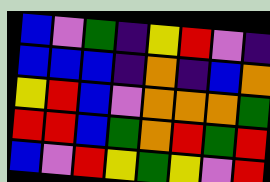[["blue", "violet", "green", "indigo", "yellow", "red", "violet", "indigo"], ["blue", "blue", "blue", "indigo", "orange", "indigo", "blue", "orange"], ["yellow", "red", "blue", "violet", "orange", "orange", "orange", "green"], ["red", "red", "blue", "green", "orange", "red", "green", "red"], ["blue", "violet", "red", "yellow", "green", "yellow", "violet", "red"]]